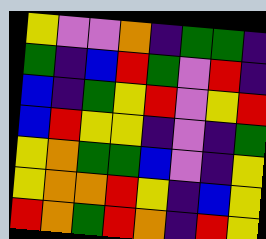[["yellow", "violet", "violet", "orange", "indigo", "green", "green", "indigo"], ["green", "indigo", "blue", "red", "green", "violet", "red", "indigo"], ["blue", "indigo", "green", "yellow", "red", "violet", "yellow", "red"], ["blue", "red", "yellow", "yellow", "indigo", "violet", "indigo", "green"], ["yellow", "orange", "green", "green", "blue", "violet", "indigo", "yellow"], ["yellow", "orange", "orange", "red", "yellow", "indigo", "blue", "yellow"], ["red", "orange", "green", "red", "orange", "indigo", "red", "yellow"]]